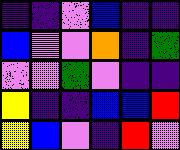[["indigo", "indigo", "violet", "blue", "indigo", "indigo"], ["blue", "violet", "violet", "orange", "indigo", "green"], ["violet", "violet", "green", "violet", "indigo", "indigo"], ["yellow", "indigo", "indigo", "blue", "blue", "red"], ["yellow", "blue", "violet", "indigo", "red", "violet"]]